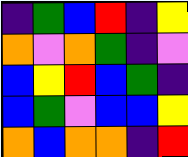[["indigo", "green", "blue", "red", "indigo", "yellow"], ["orange", "violet", "orange", "green", "indigo", "violet"], ["blue", "yellow", "red", "blue", "green", "indigo"], ["blue", "green", "violet", "blue", "blue", "yellow"], ["orange", "blue", "orange", "orange", "indigo", "red"]]